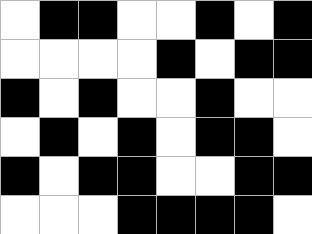[["white", "black", "black", "white", "white", "black", "white", "black"], ["white", "white", "white", "white", "black", "white", "black", "black"], ["black", "white", "black", "white", "white", "black", "white", "white"], ["white", "black", "white", "black", "white", "black", "black", "white"], ["black", "white", "black", "black", "white", "white", "black", "black"], ["white", "white", "white", "black", "black", "black", "black", "white"]]